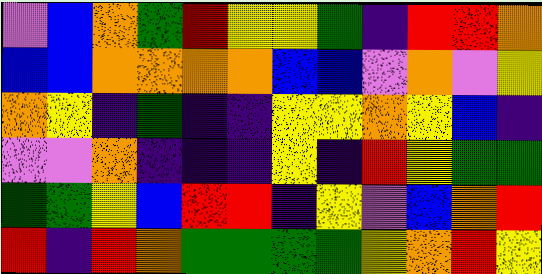[["violet", "blue", "orange", "green", "red", "yellow", "yellow", "green", "indigo", "red", "red", "orange"], ["blue", "blue", "orange", "orange", "orange", "orange", "blue", "blue", "violet", "orange", "violet", "yellow"], ["orange", "yellow", "indigo", "green", "indigo", "indigo", "yellow", "yellow", "orange", "yellow", "blue", "indigo"], ["violet", "violet", "orange", "indigo", "indigo", "indigo", "yellow", "indigo", "red", "yellow", "green", "green"], ["green", "green", "yellow", "blue", "red", "red", "indigo", "yellow", "violet", "blue", "orange", "red"], ["red", "indigo", "red", "orange", "green", "green", "green", "green", "yellow", "orange", "red", "yellow"]]